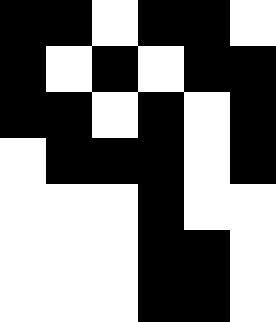[["black", "black", "white", "black", "black", "white"], ["black", "white", "black", "white", "black", "black"], ["black", "black", "white", "black", "white", "black"], ["white", "black", "black", "black", "white", "black"], ["white", "white", "white", "black", "white", "white"], ["white", "white", "white", "black", "black", "white"], ["white", "white", "white", "black", "black", "white"]]